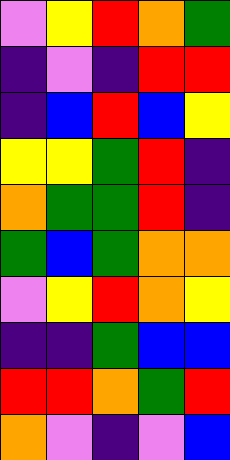[["violet", "yellow", "red", "orange", "green"], ["indigo", "violet", "indigo", "red", "red"], ["indigo", "blue", "red", "blue", "yellow"], ["yellow", "yellow", "green", "red", "indigo"], ["orange", "green", "green", "red", "indigo"], ["green", "blue", "green", "orange", "orange"], ["violet", "yellow", "red", "orange", "yellow"], ["indigo", "indigo", "green", "blue", "blue"], ["red", "red", "orange", "green", "red"], ["orange", "violet", "indigo", "violet", "blue"]]